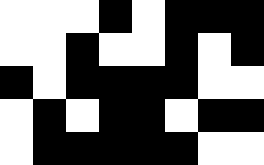[["white", "white", "white", "black", "white", "black", "black", "black"], ["white", "white", "black", "white", "white", "black", "white", "black"], ["black", "white", "black", "black", "black", "black", "white", "white"], ["white", "black", "white", "black", "black", "white", "black", "black"], ["white", "black", "black", "black", "black", "black", "white", "white"]]